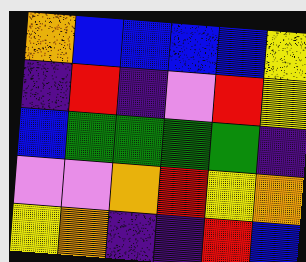[["orange", "blue", "blue", "blue", "blue", "yellow"], ["indigo", "red", "indigo", "violet", "red", "yellow"], ["blue", "green", "green", "green", "green", "indigo"], ["violet", "violet", "orange", "red", "yellow", "orange"], ["yellow", "orange", "indigo", "indigo", "red", "blue"]]